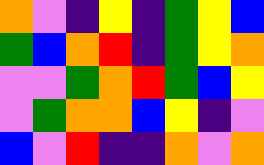[["orange", "violet", "indigo", "yellow", "indigo", "green", "yellow", "blue"], ["green", "blue", "orange", "red", "indigo", "green", "yellow", "orange"], ["violet", "violet", "green", "orange", "red", "green", "blue", "yellow"], ["violet", "green", "orange", "orange", "blue", "yellow", "indigo", "violet"], ["blue", "violet", "red", "indigo", "indigo", "orange", "violet", "orange"]]